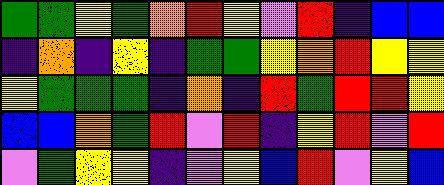[["green", "green", "yellow", "green", "orange", "red", "yellow", "violet", "red", "indigo", "blue", "blue"], ["indigo", "orange", "indigo", "yellow", "indigo", "green", "green", "yellow", "orange", "red", "yellow", "yellow"], ["yellow", "green", "green", "green", "indigo", "orange", "indigo", "red", "green", "red", "red", "yellow"], ["blue", "blue", "orange", "green", "red", "violet", "red", "indigo", "yellow", "red", "violet", "red"], ["violet", "green", "yellow", "yellow", "indigo", "violet", "yellow", "blue", "red", "violet", "yellow", "blue"]]